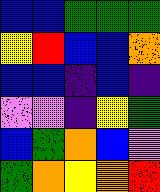[["blue", "blue", "green", "green", "green"], ["yellow", "red", "blue", "blue", "orange"], ["blue", "blue", "indigo", "blue", "indigo"], ["violet", "violet", "indigo", "yellow", "green"], ["blue", "green", "orange", "blue", "violet"], ["green", "orange", "yellow", "orange", "red"]]